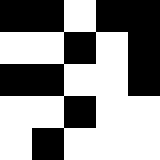[["black", "black", "white", "black", "black"], ["white", "white", "black", "white", "black"], ["black", "black", "white", "white", "black"], ["white", "white", "black", "white", "white"], ["white", "black", "white", "white", "white"]]